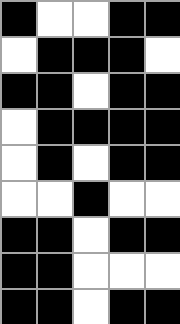[["black", "white", "white", "black", "black"], ["white", "black", "black", "black", "white"], ["black", "black", "white", "black", "black"], ["white", "black", "black", "black", "black"], ["white", "black", "white", "black", "black"], ["white", "white", "black", "white", "white"], ["black", "black", "white", "black", "black"], ["black", "black", "white", "white", "white"], ["black", "black", "white", "black", "black"]]